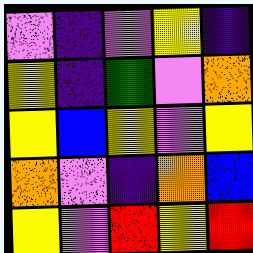[["violet", "indigo", "violet", "yellow", "indigo"], ["yellow", "indigo", "green", "violet", "orange"], ["yellow", "blue", "yellow", "violet", "yellow"], ["orange", "violet", "indigo", "orange", "blue"], ["yellow", "violet", "red", "yellow", "red"]]